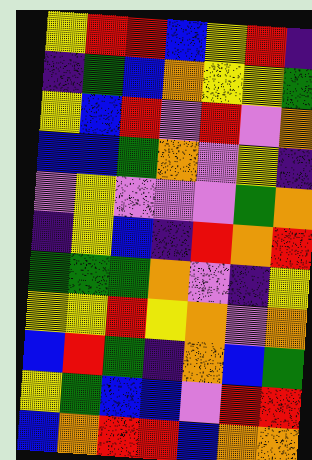[["yellow", "red", "red", "blue", "yellow", "red", "indigo"], ["indigo", "green", "blue", "orange", "yellow", "yellow", "green"], ["yellow", "blue", "red", "violet", "red", "violet", "orange"], ["blue", "blue", "green", "orange", "violet", "yellow", "indigo"], ["violet", "yellow", "violet", "violet", "violet", "green", "orange"], ["indigo", "yellow", "blue", "indigo", "red", "orange", "red"], ["green", "green", "green", "orange", "violet", "indigo", "yellow"], ["yellow", "yellow", "red", "yellow", "orange", "violet", "orange"], ["blue", "red", "green", "indigo", "orange", "blue", "green"], ["yellow", "green", "blue", "blue", "violet", "red", "red"], ["blue", "orange", "red", "red", "blue", "orange", "orange"]]